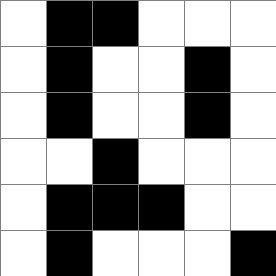[["white", "black", "black", "white", "white", "white"], ["white", "black", "white", "white", "black", "white"], ["white", "black", "white", "white", "black", "white"], ["white", "white", "black", "white", "white", "white"], ["white", "black", "black", "black", "white", "white"], ["white", "black", "white", "white", "white", "black"]]